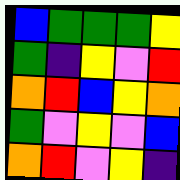[["blue", "green", "green", "green", "yellow"], ["green", "indigo", "yellow", "violet", "red"], ["orange", "red", "blue", "yellow", "orange"], ["green", "violet", "yellow", "violet", "blue"], ["orange", "red", "violet", "yellow", "indigo"]]